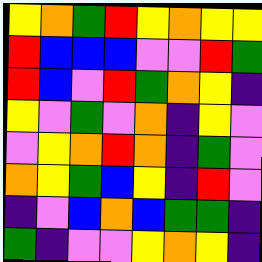[["yellow", "orange", "green", "red", "yellow", "orange", "yellow", "yellow"], ["red", "blue", "blue", "blue", "violet", "violet", "red", "green"], ["red", "blue", "violet", "red", "green", "orange", "yellow", "indigo"], ["yellow", "violet", "green", "violet", "orange", "indigo", "yellow", "violet"], ["violet", "yellow", "orange", "red", "orange", "indigo", "green", "violet"], ["orange", "yellow", "green", "blue", "yellow", "indigo", "red", "violet"], ["indigo", "violet", "blue", "orange", "blue", "green", "green", "indigo"], ["green", "indigo", "violet", "violet", "yellow", "orange", "yellow", "indigo"]]